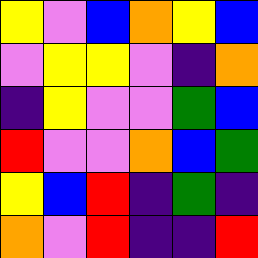[["yellow", "violet", "blue", "orange", "yellow", "blue"], ["violet", "yellow", "yellow", "violet", "indigo", "orange"], ["indigo", "yellow", "violet", "violet", "green", "blue"], ["red", "violet", "violet", "orange", "blue", "green"], ["yellow", "blue", "red", "indigo", "green", "indigo"], ["orange", "violet", "red", "indigo", "indigo", "red"]]